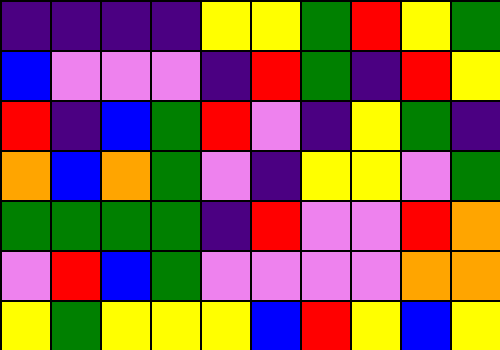[["indigo", "indigo", "indigo", "indigo", "yellow", "yellow", "green", "red", "yellow", "green"], ["blue", "violet", "violet", "violet", "indigo", "red", "green", "indigo", "red", "yellow"], ["red", "indigo", "blue", "green", "red", "violet", "indigo", "yellow", "green", "indigo"], ["orange", "blue", "orange", "green", "violet", "indigo", "yellow", "yellow", "violet", "green"], ["green", "green", "green", "green", "indigo", "red", "violet", "violet", "red", "orange"], ["violet", "red", "blue", "green", "violet", "violet", "violet", "violet", "orange", "orange"], ["yellow", "green", "yellow", "yellow", "yellow", "blue", "red", "yellow", "blue", "yellow"]]